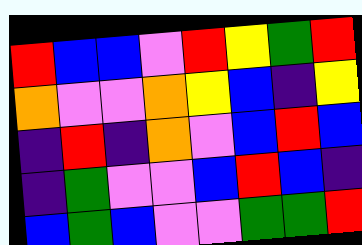[["red", "blue", "blue", "violet", "red", "yellow", "green", "red"], ["orange", "violet", "violet", "orange", "yellow", "blue", "indigo", "yellow"], ["indigo", "red", "indigo", "orange", "violet", "blue", "red", "blue"], ["indigo", "green", "violet", "violet", "blue", "red", "blue", "indigo"], ["blue", "green", "blue", "violet", "violet", "green", "green", "red"]]